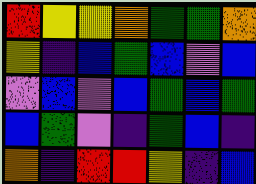[["red", "yellow", "yellow", "orange", "green", "green", "orange"], ["yellow", "indigo", "blue", "green", "blue", "violet", "blue"], ["violet", "blue", "violet", "blue", "green", "blue", "green"], ["blue", "green", "violet", "indigo", "green", "blue", "indigo"], ["orange", "indigo", "red", "red", "yellow", "indigo", "blue"]]